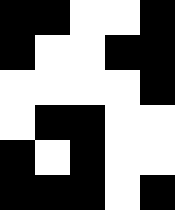[["black", "black", "white", "white", "black"], ["black", "white", "white", "black", "black"], ["white", "white", "white", "white", "black"], ["white", "black", "black", "white", "white"], ["black", "white", "black", "white", "white"], ["black", "black", "black", "white", "black"]]